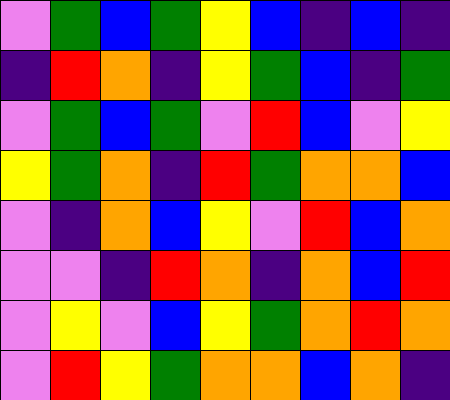[["violet", "green", "blue", "green", "yellow", "blue", "indigo", "blue", "indigo"], ["indigo", "red", "orange", "indigo", "yellow", "green", "blue", "indigo", "green"], ["violet", "green", "blue", "green", "violet", "red", "blue", "violet", "yellow"], ["yellow", "green", "orange", "indigo", "red", "green", "orange", "orange", "blue"], ["violet", "indigo", "orange", "blue", "yellow", "violet", "red", "blue", "orange"], ["violet", "violet", "indigo", "red", "orange", "indigo", "orange", "blue", "red"], ["violet", "yellow", "violet", "blue", "yellow", "green", "orange", "red", "orange"], ["violet", "red", "yellow", "green", "orange", "orange", "blue", "orange", "indigo"]]